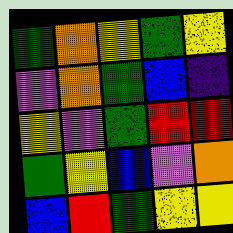[["green", "orange", "yellow", "green", "yellow"], ["violet", "orange", "green", "blue", "indigo"], ["yellow", "violet", "green", "red", "red"], ["green", "yellow", "blue", "violet", "orange"], ["blue", "red", "green", "yellow", "yellow"]]